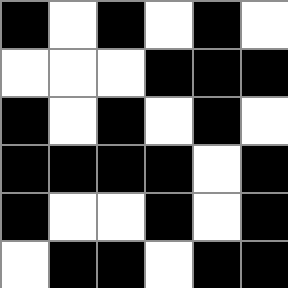[["black", "white", "black", "white", "black", "white"], ["white", "white", "white", "black", "black", "black"], ["black", "white", "black", "white", "black", "white"], ["black", "black", "black", "black", "white", "black"], ["black", "white", "white", "black", "white", "black"], ["white", "black", "black", "white", "black", "black"]]